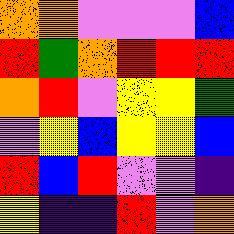[["orange", "orange", "violet", "violet", "violet", "blue"], ["red", "green", "orange", "red", "red", "red"], ["orange", "red", "violet", "yellow", "yellow", "green"], ["violet", "yellow", "blue", "yellow", "yellow", "blue"], ["red", "blue", "red", "violet", "violet", "indigo"], ["yellow", "indigo", "indigo", "red", "violet", "orange"]]